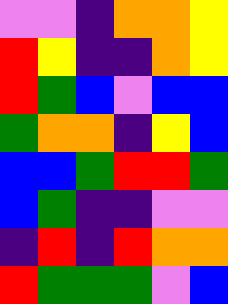[["violet", "violet", "indigo", "orange", "orange", "yellow"], ["red", "yellow", "indigo", "indigo", "orange", "yellow"], ["red", "green", "blue", "violet", "blue", "blue"], ["green", "orange", "orange", "indigo", "yellow", "blue"], ["blue", "blue", "green", "red", "red", "green"], ["blue", "green", "indigo", "indigo", "violet", "violet"], ["indigo", "red", "indigo", "red", "orange", "orange"], ["red", "green", "green", "green", "violet", "blue"]]